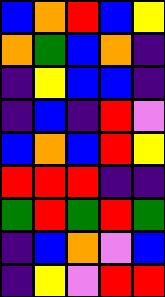[["blue", "orange", "red", "blue", "yellow"], ["orange", "green", "blue", "orange", "indigo"], ["indigo", "yellow", "blue", "blue", "indigo"], ["indigo", "blue", "indigo", "red", "violet"], ["blue", "orange", "blue", "red", "yellow"], ["red", "red", "red", "indigo", "indigo"], ["green", "red", "green", "red", "green"], ["indigo", "blue", "orange", "violet", "blue"], ["indigo", "yellow", "violet", "red", "red"]]